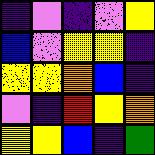[["indigo", "violet", "indigo", "violet", "yellow"], ["blue", "violet", "yellow", "yellow", "indigo"], ["yellow", "yellow", "orange", "blue", "indigo"], ["violet", "indigo", "red", "yellow", "orange"], ["yellow", "yellow", "blue", "indigo", "green"]]